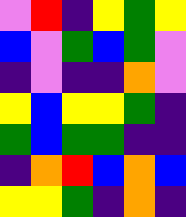[["violet", "red", "indigo", "yellow", "green", "yellow"], ["blue", "violet", "green", "blue", "green", "violet"], ["indigo", "violet", "indigo", "indigo", "orange", "violet"], ["yellow", "blue", "yellow", "yellow", "green", "indigo"], ["green", "blue", "green", "green", "indigo", "indigo"], ["indigo", "orange", "red", "blue", "orange", "blue"], ["yellow", "yellow", "green", "indigo", "orange", "indigo"]]